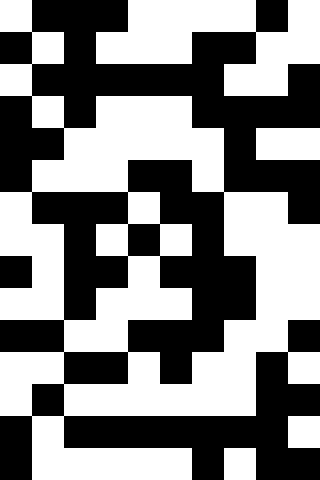[["white", "black", "black", "black", "white", "white", "white", "white", "black", "white"], ["black", "white", "black", "white", "white", "white", "black", "black", "white", "white"], ["white", "black", "black", "black", "black", "black", "black", "white", "white", "black"], ["black", "white", "black", "white", "white", "white", "black", "black", "black", "black"], ["black", "black", "white", "white", "white", "white", "white", "black", "white", "white"], ["black", "white", "white", "white", "black", "black", "white", "black", "black", "black"], ["white", "black", "black", "black", "white", "black", "black", "white", "white", "black"], ["white", "white", "black", "white", "black", "white", "black", "white", "white", "white"], ["black", "white", "black", "black", "white", "black", "black", "black", "white", "white"], ["white", "white", "black", "white", "white", "white", "black", "black", "white", "white"], ["black", "black", "white", "white", "black", "black", "black", "white", "white", "black"], ["white", "white", "black", "black", "white", "black", "white", "white", "black", "white"], ["white", "black", "white", "white", "white", "white", "white", "white", "black", "black"], ["black", "white", "black", "black", "black", "black", "black", "black", "black", "white"], ["black", "white", "white", "white", "white", "white", "black", "white", "black", "black"]]